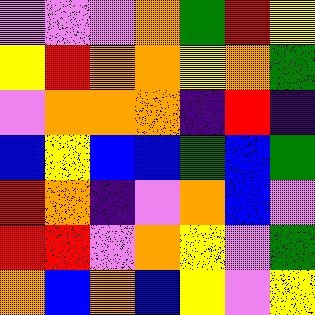[["violet", "violet", "violet", "orange", "green", "red", "yellow"], ["yellow", "red", "orange", "orange", "yellow", "orange", "green"], ["violet", "orange", "orange", "orange", "indigo", "red", "indigo"], ["blue", "yellow", "blue", "blue", "green", "blue", "green"], ["red", "orange", "indigo", "violet", "orange", "blue", "violet"], ["red", "red", "violet", "orange", "yellow", "violet", "green"], ["orange", "blue", "orange", "blue", "yellow", "violet", "yellow"]]